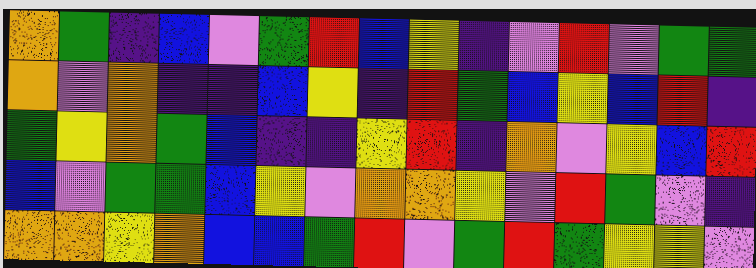[["orange", "green", "indigo", "blue", "violet", "green", "red", "blue", "yellow", "indigo", "violet", "red", "violet", "green", "green"], ["orange", "violet", "orange", "indigo", "indigo", "blue", "yellow", "indigo", "red", "green", "blue", "yellow", "blue", "red", "indigo"], ["green", "yellow", "orange", "green", "blue", "indigo", "indigo", "yellow", "red", "indigo", "orange", "violet", "yellow", "blue", "red"], ["blue", "violet", "green", "green", "blue", "yellow", "violet", "orange", "orange", "yellow", "violet", "red", "green", "violet", "indigo"], ["orange", "orange", "yellow", "orange", "blue", "blue", "green", "red", "violet", "green", "red", "green", "yellow", "yellow", "violet"]]